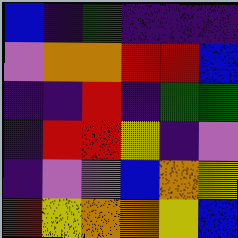[["blue", "indigo", "green", "indigo", "indigo", "indigo"], ["violet", "orange", "orange", "red", "red", "blue"], ["indigo", "indigo", "red", "indigo", "green", "green"], ["indigo", "red", "red", "yellow", "indigo", "violet"], ["indigo", "violet", "violet", "blue", "orange", "yellow"], ["red", "yellow", "orange", "orange", "yellow", "blue"]]